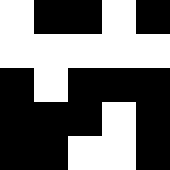[["white", "black", "black", "white", "black"], ["white", "white", "white", "white", "white"], ["black", "white", "black", "black", "black"], ["black", "black", "black", "white", "black"], ["black", "black", "white", "white", "black"]]